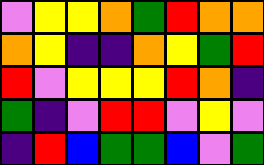[["violet", "yellow", "yellow", "orange", "green", "red", "orange", "orange"], ["orange", "yellow", "indigo", "indigo", "orange", "yellow", "green", "red"], ["red", "violet", "yellow", "yellow", "yellow", "red", "orange", "indigo"], ["green", "indigo", "violet", "red", "red", "violet", "yellow", "violet"], ["indigo", "red", "blue", "green", "green", "blue", "violet", "green"]]